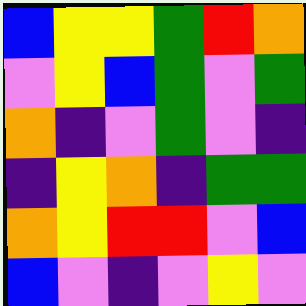[["blue", "yellow", "yellow", "green", "red", "orange"], ["violet", "yellow", "blue", "green", "violet", "green"], ["orange", "indigo", "violet", "green", "violet", "indigo"], ["indigo", "yellow", "orange", "indigo", "green", "green"], ["orange", "yellow", "red", "red", "violet", "blue"], ["blue", "violet", "indigo", "violet", "yellow", "violet"]]